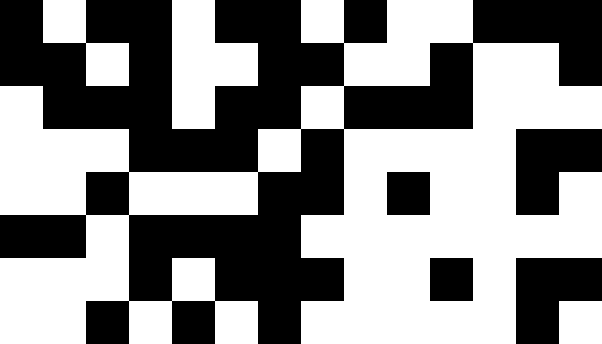[["black", "white", "black", "black", "white", "black", "black", "white", "black", "white", "white", "black", "black", "black"], ["black", "black", "white", "black", "white", "white", "black", "black", "white", "white", "black", "white", "white", "black"], ["white", "black", "black", "black", "white", "black", "black", "white", "black", "black", "black", "white", "white", "white"], ["white", "white", "white", "black", "black", "black", "white", "black", "white", "white", "white", "white", "black", "black"], ["white", "white", "black", "white", "white", "white", "black", "black", "white", "black", "white", "white", "black", "white"], ["black", "black", "white", "black", "black", "black", "black", "white", "white", "white", "white", "white", "white", "white"], ["white", "white", "white", "black", "white", "black", "black", "black", "white", "white", "black", "white", "black", "black"], ["white", "white", "black", "white", "black", "white", "black", "white", "white", "white", "white", "white", "black", "white"]]